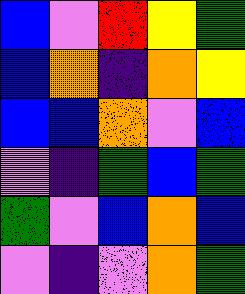[["blue", "violet", "red", "yellow", "green"], ["blue", "orange", "indigo", "orange", "yellow"], ["blue", "blue", "orange", "violet", "blue"], ["violet", "indigo", "green", "blue", "green"], ["green", "violet", "blue", "orange", "blue"], ["violet", "indigo", "violet", "orange", "green"]]